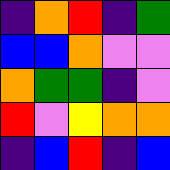[["indigo", "orange", "red", "indigo", "green"], ["blue", "blue", "orange", "violet", "violet"], ["orange", "green", "green", "indigo", "violet"], ["red", "violet", "yellow", "orange", "orange"], ["indigo", "blue", "red", "indigo", "blue"]]